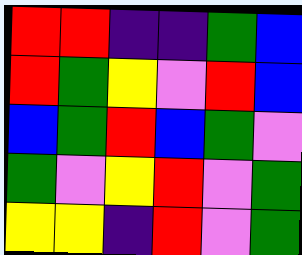[["red", "red", "indigo", "indigo", "green", "blue"], ["red", "green", "yellow", "violet", "red", "blue"], ["blue", "green", "red", "blue", "green", "violet"], ["green", "violet", "yellow", "red", "violet", "green"], ["yellow", "yellow", "indigo", "red", "violet", "green"]]